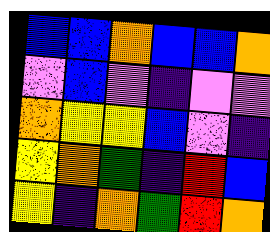[["blue", "blue", "orange", "blue", "blue", "orange"], ["violet", "blue", "violet", "indigo", "violet", "violet"], ["orange", "yellow", "yellow", "blue", "violet", "indigo"], ["yellow", "orange", "green", "indigo", "red", "blue"], ["yellow", "indigo", "orange", "green", "red", "orange"]]